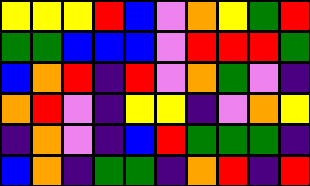[["yellow", "yellow", "yellow", "red", "blue", "violet", "orange", "yellow", "green", "red"], ["green", "green", "blue", "blue", "blue", "violet", "red", "red", "red", "green"], ["blue", "orange", "red", "indigo", "red", "violet", "orange", "green", "violet", "indigo"], ["orange", "red", "violet", "indigo", "yellow", "yellow", "indigo", "violet", "orange", "yellow"], ["indigo", "orange", "violet", "indigo", "blue", "red", "green", "green", "green", "indigo"], ["blue", "orange", "indigo", "green", "green", "indigo", "orange", "red", "indigo", "red"]]